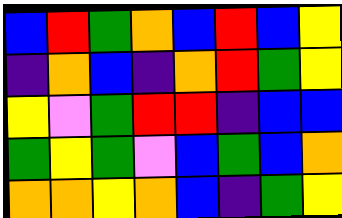[["blue", "red", "green", "orange", "blue", "red", "blue", "yellow"], ["indigo", "orange", "blue", "indigo", "orange", "red", "green", "yellow"], ["yellow", "violet", "green", "red", "red", "indigo", "blue", "blue"], ["green", "yellow", "green", "violet", "blue", "green", "blue", "orange"], ["orange", "orange", "yellow", "orange", "blue", "indigo", "green", "yellow"]]